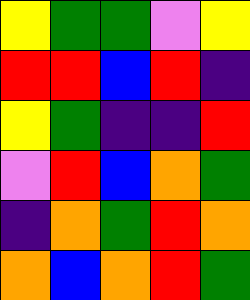[["yellow", "green", "green", "violet", "yellow"], ["red", "red", "blue", "red", "indigo"], ["yellow", "green", "indigo", "indigo", "red"], ["violet", "red", "blue", "orange", "green"], ["indigo", "orange", "green", "red", "orange"], ["orange", "blue", "orange", "red", "green"]]